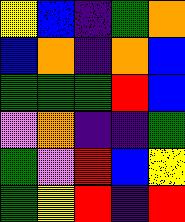[["yellow", "blue", "indigo", "green", "orange"], ["blue", "orange", "indigo", "orange", "blue"], ["green", "green", "green", "red", "blue"], ["violet", "orange", "indigo", "indigo", "green"], ["green", "violet", "red", "blue", "yellow"], ["green", "yellow", "red", "indigo", "red"]]